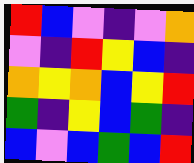[["red", "blue", "violet", "indigo", "violet", "orange"], ["violet", "indigo", "red", "yellow", "blue", "indigo"], ["orange", "yellow", "orange", "blue", "yellow", "red"], ["green", "indigo", "yellow", "blue", "green", "indigo"], ["blue", "violet", "blue", "green", "blue", "red"]]